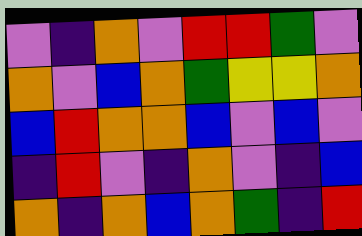[["violet", "indigo", "orange", "violet", "red", "red", "green", "violet"], ["orange", "violet", "blue", "orange", "green", "yellow", "yellow", "orange"], ["blue", "red", "orange", "orange", "blue", "violet", "blue", "violet"], ["indigo", "red", "violet", "indigo", "orange", "violet", "indigo", "blue"], ["orange", "indigo", "orange", "blue", "orange", "green", "indigo", "red"]]